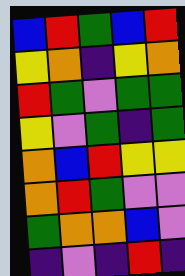[["blue", "red", "green", "blue", "red"], ["yellow", "orange", "indigo", "yellow", "orange"], ["red", "green", "violet", "green", "green"], ["yellow", "violet", "green", "indigo", "green"], ["orange", "blue", "red", "yellow", "yellow"], ["orange", "red", "green", "violet", "violet"], ["green", "orange", "orange", "blue", "violet"], ["indigo", "violet", "indigo", "red", "indigo"]]